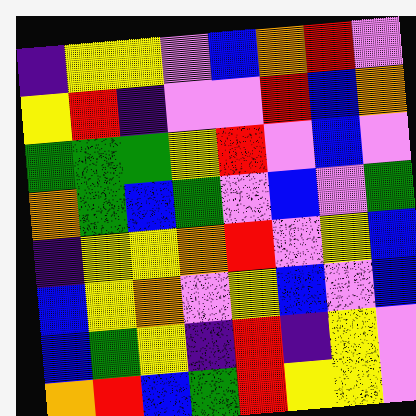[["indigo", "yellow", "yellow", "violet", "blue", "orange", "red", "violet"], ["yellow", "red", "indigo", "violet", "violet", "red", "blue", "orange"], ["green", "green", "green", "yellow", "red", "violet", "blue", "violet"], ["orange", "green", "blue", "green", "violet", "blue", "violet", "green"], ["indigo", "yellow", "yellow", "orange", "red", "violet", "yellow", "blue"], ["blue", "yellow", "orange", "violet", "yellow", "blue", "violet", "blue"], ["blue", "green", "yellow", "indigo", "red", "indigo", "yellow", "violet"], ["orange", "red", "blue", "green", "red", "yellow", "yellow", "violet"]]